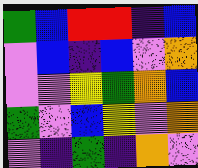[["green", "blue", "red", "red", "indigo", "blue"], ["violet", "blue", "indigo", "blue", "violet", "orange"], ["violet", "violet", "yellow", "green", "orange", "blue"], ["green", "violet", "blue", "yellow", "violet", "orange"], ["violet", "indigo", "green", "indigo", "orange", "violet"]]